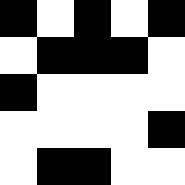[["black", "white", "black", "white", "black"], ["white", "black", "black", "black", "white"], ["black", "white", "white", "white", "white"], ["white", "white", "white", "white", "black"], ["white", "black", "black", "white", "white"]]